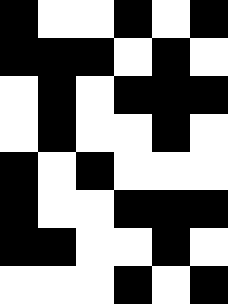[["black", "white", "white", "black", "white", "black"], ["black", "black", "black", "white", "black", "white"], ["white", "black", "white", "black", "black", "black"], ["white", "black", "white", "white", "black", "white"], ["black", "white", "black", "white", "white", "white"], ["black", "white", "white", "black", "black", "black"], ["black", "black", "white", "white", "black", "white"], ["white", "white", "white", "black", "white", "black"]]